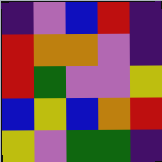[["indigo", "violet", "blue", "red", "indigo"], ["red", "orange", "orange", "violet", "indigo"], ["red", "green", "violet", "violet", "yellow"], ["blue", "yellow", "blue", "orange", "red"], ["yellow", "violet", "green", "green", "indigo"]]